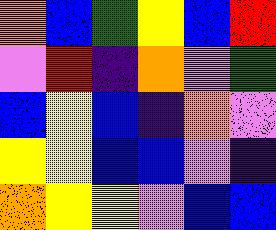[["orange", "blue", "green", "yellow", "blue", "red"], ["violet", "red", "indigo", "orange", "violet", "green"], ["blue", "yellow", "blue", "indigo", "orange", "violet"], ["yellow", "yellow", "blue", "blue", "violet", "indigo"], ["orange", "yellow", "yellow", "violet", "blue", "blue"]]